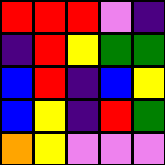[["red", "red", "red", "violet", "indigo"], ["indigo", "red", "yellow", "green", "green"], ["blue", "red", "indigo", "blue", "yellow"], ["blue", "yellow", "indigo", "red", "green"], ["orange", "yellow", "violet", "violet", "violet"]]